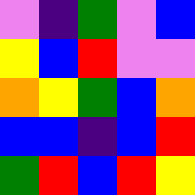[["violet", "indigo", "green", "violet", "blue"], ["yellow", "blue", "red", "violet", "violet"], ["orange", "yellow", "green", "blue", "orange"], ["blue", "blue", "indigo", "blue", "red"], ["green", "red", "blue", "red", "yellow"]]